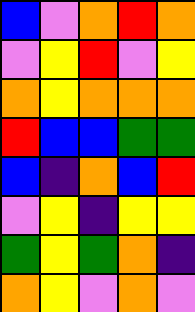[["blue", "violet", "orange", "red", "orange"], ["violet", "yellow", "red", "violet", "yellow"], ["orange", "yellow", "orange", "orange", "orange"], ["red", "blue", "blue", "green", "green"], ["blue", "indigo", "orange", "blue", "red"], ["violet", "yellow", "indigo", "yellow", "yellow"], ["green", "yellow", "green", "orange", "indigo"], ["orange", "yellow", "violet", "orange", "violet"]]